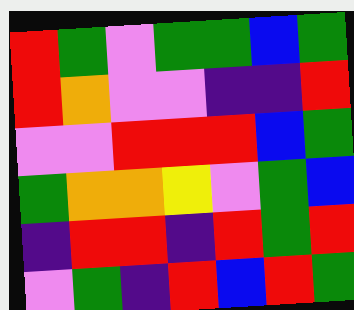[["red", "green", "violet", "green", "green", "blue", "green"], ["red", "orange", "violet", "violet", "indigo", "indigo", "red"], ["violet", "violet", "red", "red", "red", "blue", "green"], ["green", "orange", "orange", "yellow", "violet", "green", "blue"], ["indigo", "red", "red", "indigo", "red", "green", "red"], ["violet", "green", "indigo", "red", "blue", "red", "green"]]